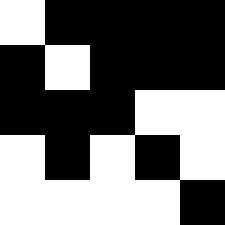[["white", "black", "black", "black", "black"], ["black", "white", "black", "black", "black"], ["black", "black", "black", "white", "white"], ["white", "black", "white", "black", "white"], ["white", "white", "white", "white", "black"]]